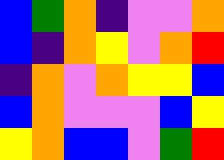[["blue", "green", "orange", "indigo", "violet", "violet", "orange"], ["blue", "indigo", "orange", "yellow", "violet", "orange", "red"], ["indigo", "orange", "violet", "orange", "yellow", "yellow", "blue"], ["blue", "orange", "violet", "violet", "violet", "blue", "yellow"], ["yellow", "orange", "blue", "blue", "violet", "green", "red"]]